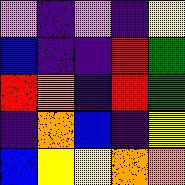[["violet", "indigo", "violet", "indigo", "yellow"], ["blue", "indigo", "indigo", "red", "green"], ["red", "orange", "indigo", "red", "green"], ["indigo", "orange", "blue", "indigo", "yellow"], ["blue", "yellow", "yellow", "orange", "orange"]]